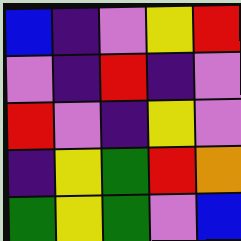[["blue", "indigo", "violet", "yellow", "red"], ["violet", "indigo", "red", "indigo", "violet"], ["red", "violet", "indigo", "yellow", "violet"], ["indigo", "yellow", "green", "red", "orange"], ["green", "yellow", "green", "violet", "blue"]]